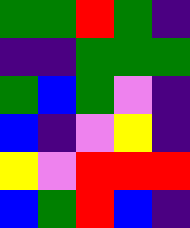[["green", "green", "red", "green", "indigo"], ["indigo", "indigo", "green", "green", "green"], ["green", "blue", "green", "violet", "indigo"], ["blue", "indigo", "violet", "yellow", "indigo"], ["yellow", "violet", "red", "red", "red"], ["blue", "green", "red", "blue", "indigo"]]